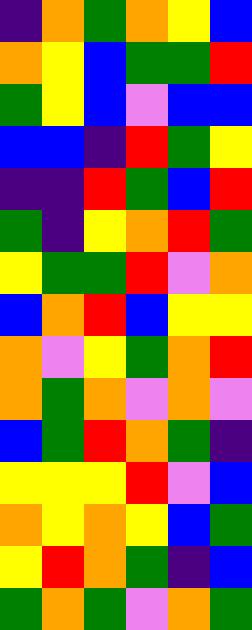[["indigo", "orange", "green", "orange", "yellow", "blue"], ["orange", "yellow", "blue", "green", "green", "red"], ["green", "yellow", "blue", "violet", "blue", "blue"], ["blue", "blue", "indigo", "red", "green", "yellow"], ["indigo", "indigo", "red", "green", "blue", "red"], ["green", "indigo", "yellow", "orange", "red", "green"], ["yellow", "green", "green", "red", "violet", "orange"], ["blue", "orange", "red", "blue", "yellow", "yellow"], ["orange", "violet", "yellow", "green", "orange", "red"], ["orange", "green", "orange", "violet", "orange", "violet"], ["blue", "green", "red", "orange", "green", "indigo"], ["yellow", "yellow", "yellow", "red", "violet", "blue"], ["orange", "yellow", "orange", "yellow", "blue", "green"], ["yellow", "red", "orange", "green", "indigo", "blue"], ["green", "orange", "green", "violet", "orange", "green"]]